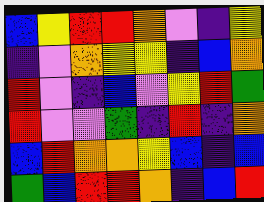[["blue", "yellow", "red", "red", "orange", "violet", "indigo", "yellow"], ["indigo", "violet", "orange", "yellow", "yellow", "indigo", "blue", "orange"], ["red", "violet", "indigo", "blue", "violet", "yellow", "red", "green"], ["red", "violet", "violet", "green", "indigo", "red", "indigo", "orange"], ["blue", "red", "orange", "orange", "yellow", "blue", "indigo", "blue"], ["green", "blue", "red", "red", "orange", "indigo", "blue", "red"]]